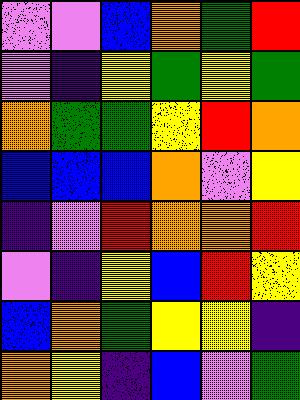[["violet", "violet", "blue", "orange", "green", "red"], ["violet", "indigo", "yellow", "green", "yellow", "green"], ["orange", "green", "green", "yellow", "red", "orange"], ["blue", "blue", "blue", "orange", "violet", "yellow"], ["indigo", "violet", "red", "orange", "orange", "red"], ["violet", "indigo", "yellow", "blue", "red", "yellow"], ["blue", "orange", "green", "yellow", "yellow", "indigo"], ["orange", "yellow", "indigo", "blue", "violet", "green"]]